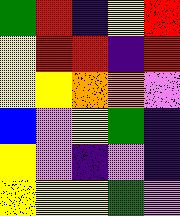[["green", "red", "indigo", "yellow", "red"], ["yellow", "red", "red", "indigo", "red"], ["yellow", "yellow", "orange", "orange", "violet"], ["blue", "violet", "yellow", "green", "indigo"], ["yellow", "violet", "indigo", "violet", "indigo"], ["yellow", "yellow", "yellow", "green", "violet"]]